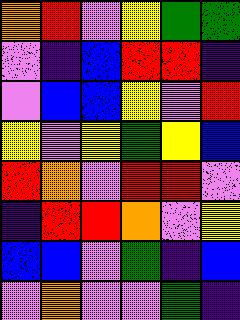[["orange", "red", "violet", "yellow", "green", "green"], ["violet", "indigo", "blue", "red", "red", "indigo"], ["violet", "blue", "blue", "yellow", "violet", "red"], ["yellow", "violet", "yellow", "green", "yellow", "blue"], ["red", "orange", "violet", "red", "red", "violet"], ["indigo", "red", "red", "orange", "violet", "yellow"], ["blue", "blue", "violet", "green", "indigo", "blue"], ["violet", "orange", "violet", "violet", "green", "indigo"]]